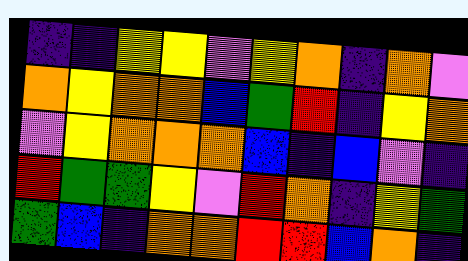[["indigo", "indigo", "yellow", "yellow", "violet", "yellow", "orange", "indigo", "orange", "violet"], ["orange", "yellow", "orange", "orange", "blue", "green", "red", "indigo", "yellow", "orange"], ["violet", "yellow", "orange", "orange", "orange", "blue", "indigo", "blue", "violet", "indigo"], ["red", "green", "green", "yellow", "violet", "red", "orange", "indigo", "yellow", "green"], ["green", "blue", "indigo", "orange", "orange", "red", "red", "blue", "orange", "indigo"]]